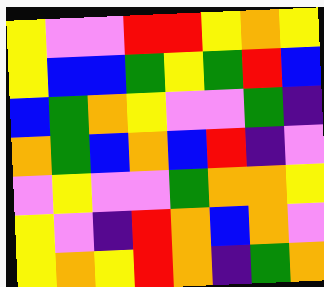[["yellow", "violet", "violet", "red", "red", "yellow", "orange", "yellow"], ["yellow", "blue", "blue", "green", "yellow", "green", "red", "blue"], ["blue", "green", "orange", "yellow", "violet", "violet", "green", "indigo"], ["orange", "green", "blue", "orange", "blue", "red", "indigo", "violet"], ["violet", "yellow", "violet", "violet", "green", "orange", "orange", "yellow"], ["yellow", "violet", "indigo", "red", "orange", "blue", "orange", "violet"], ["yellow", "orange", "yellow", "red", "orange", "indigo", "green", "orange"]]